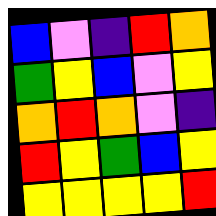[["blue", "violet", "indigo", "red", "orange"], ["green", "yellow", "blue", "violet", "yellow"], ["orange", "red", "orange", "violet", "indigo"], ["red", "yellow", "green", "blue", "yellow"], ["yellow", "yellow", "yellow", "yellow", "red"]]